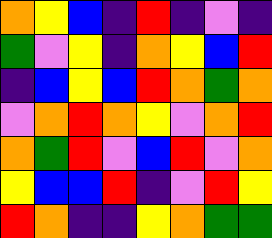[["orange", "yellow", "blue", "indigo", "red", "indigo", "violet", "indigo"], ["green", "violet", "yellow", "indigo", "orange", "yellow", "blue", "red"], ["indigo", "blue", "yellow", "blue", "red", "orange", "green", "orange"], ["violet", "orange", "red", "orange", "yellow", "violet", "orange", "red"], ["orange", "green", "red", "violet", "blue", "red", "violet", "orange"], ["yellow", "blue", "blue", "red", "indigo", "violet", "red", "yellow"], ["red", "orange", "indigo", "indigo", "yellow", "orange", "green", "green"]]